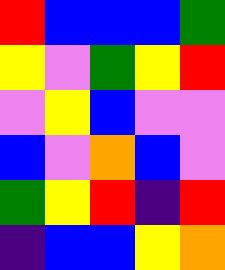[["red", "blue", "blue", "blue", "green"], ["yellow", "violet", "green", "yellow", "red"], ["violet", "yellow", "blue", "violet", "violet"], ["blue", "violet", "orange", "blue", "violet"], ["green", "yellow", "red", "indigo", "red"], ["indigo", "blue", "blue", "yellow", "orange"]]